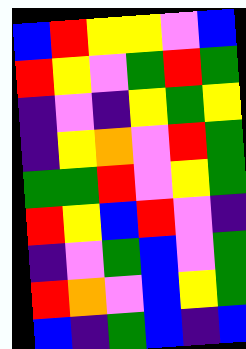[["blue", "red", "yellow", "yellow", "violet", "blue"], ["red", "yellow", "violet", "green", "red", "green"], ["indigo", "violet", "indigo", "yellow", "green", "yellow"], ["indigo", "yellow", "orange", "violet", "red", "green"], ["green", "green", "red", "violet", "yellow", "green"], ["red", "yellow", "blue", "red", "violet", "indigo"], ["indigo", "violet", "green", "blue", "violet", "green"], ["red", "orange", "violet", "blue", "yellow", "green"], ["blue", "indigo", "green", "blue", "indigo", "blue"]]